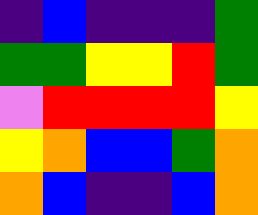[["indigo", "blue", "indigo", "indigo", "indigo", "green"], ["green", "green", "yellow", "yellow", "red", "green"], ["violet", "red", "red", "red", "red", "yellow"], ["yellow", "orange", "blue", "blue", "green", "orange"], ["orange", "blue", "indigo", "indigo", "blue", "orange"]]